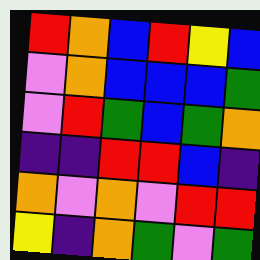[["red", "orange", "blue", "red", "yellow", "blue"], ["violet", "orange", "blue", "blue", "blue", "green"], ["violet", "red", "green", "blue", "green", "orange"], ["indigo", "indigo", "red", "red", "blue", "indigo"], ["orange", "violet", "orange", "violet", "red", "red"], ["yellow", "indigo", "orange", "green", "violet", "green"]]